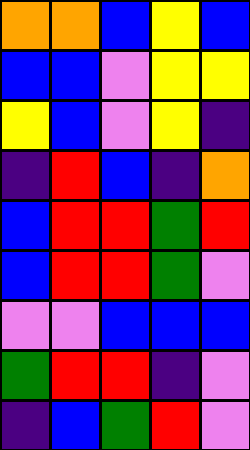[["orange", "orange", "blue", "yellow", "blue"], ["blue", "blue", "violet", "yellow", "yellow"], ["yellow", "blue", "violet", "yellow", "indigo"], ["indigo", "red", "blue", "indigo", "orange"], ["blue", "red", "red", "green", "red"], ["blue", "red", "red", "green", "violet"], ["violet", "violet", "blue", "blue", "blue"], ["green", "red", "red", "indigo", "violet"], ["indigo", "blue", "green", "red", "violet"]]